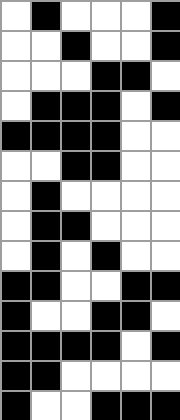[["white", "black", "white", "white", "white", "black"], ["white", "white", "black", "white", "white", "black"], ["white", "white", "white", "black", "black", "white"], ["white", "black", "black", "black", "white", "black"], ["black", "black", "black", "black", "white", "white"], ["white", "white", "black", "black", "white", "white"], ["white", "black", "white", "white", "white", "white"], ["white", "black", "black", "white", "white", "white"], ["white", "black", "white", "black", "white", "white"], ["black", "black", "white", "white", "black", "black"], ["black", "white", "white", "black", "black", "white"], ["black", "black", "black", "black", "white", "black"], ["black", "black", "white", "white", "white", "white"], ["black", "white", "white", "black", "black", "black"]]